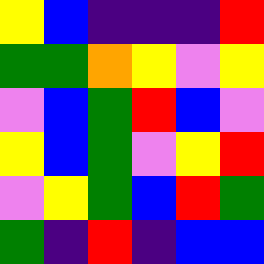[["yellow", "blue", "indigo", "indigo", "indigo", "red"], ["green", "green", "orange", "yellow", "violet", "yellow"], ["violet", "blue", "green", "red", "blue", "violet"], ["yellow", "blue", "green", "violet", "yellow", "red"], ["violet", "yellow", "green", "blue", "red", "green"], ["green", "indigo", "red", "indigo", "blue", "blue"]]